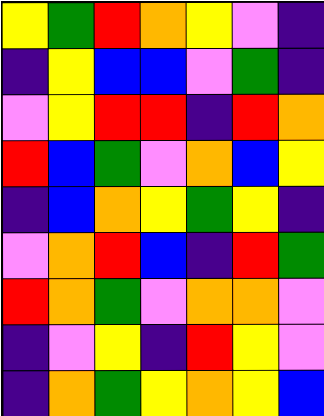[["yellow", "green", "red", "orange", "yellow", "violet", "indigo"], ["indigo", "yellow", "blue", "blue", "violet", "green", "indigo"], ["violet", "yellow", "red", "red", "indigo", "red", "orange"], ["red", "blue", "green", "violet", "orange", "blue", "yellow"], ["indigo", "blue", "orange", "yellow", "green", "yellow", "indigo"], ["violet", "orange", "red", "blue", "indigo", "red", "green"], ["red", "orange", "green", "violet", "orange", "orange", "violet"], ["indigo", "violet", "yellow", "indigo", "red", "yellow", "violet"], ["indigo", "orange", "green", "yellow", "orange", "yellow", "blue"]]